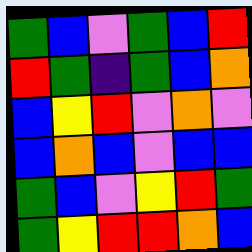[["green", "blue", "violet", "green", "blue", "red"], ["red", "green", "indigo", "green", "blue", "orange"], ["blue", "yellow", "red", "violet", "orange", "violet"], ["blue", "orange", "blue", "violet", "blue", "blue"], ["green", "blue", "violet", "yellow", "red", "green"], ["green", "yellow", "red", "red", "orange", "blue"]]